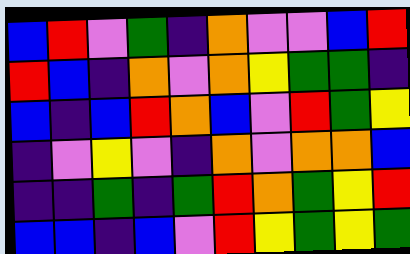[["blue", "red", "violet", "green", "indigo", "orange", "violet", "violet", "blue", "red"], ["red", "blue", "indigo", "orange", "violet", "orange", "yellow", "green", "green", "indigo"], ["blue", "indigo", "blue", "red", "orange", "blue", "violet", "red", "green", "yellow"], ["indigo", "violet", "yellow", "violet", "indigo", "orange", "violet", "orange", "orange", "blue"], ["indigo", "indigo", "green", "indigo", "green", "red", "orange", "green", "yellow", "red"], ["blue", "blue", "indigo", "blue", "violet", "red", "yellow", "green", "yellow", "green"]]